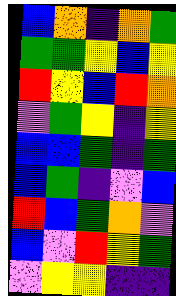[["blue", "orange", "indigo", "orange", "green"], ["green", "green", "yellow", "blue", "yellow"], ["red", "yellow", "blue", "red", "orange"], ["violet", "green", "yellow", "indigo", "yellow"], ["blue", "blue", "green", "indigo", "green"], ["blue", "green", "indigo", "violet", "blue"], ["red", "blue", "green", "orange", "violet"], ["blue", "violet", "red", "yellow", "green"], ["violet", "yellow", "yellow", "indigo", "indigo"]]